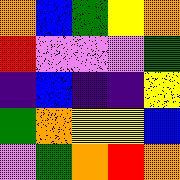[["orange", "blue", "green", "yellow", "orange"], ["red", "violet", "violet", "violet", "green"], ["indigo", "blue", "indigo", "indigo", "yellow"], ["green", "orange", "yellow", "yellow", "blue"], ["violet", "green", "orange", "red", "orange"]]